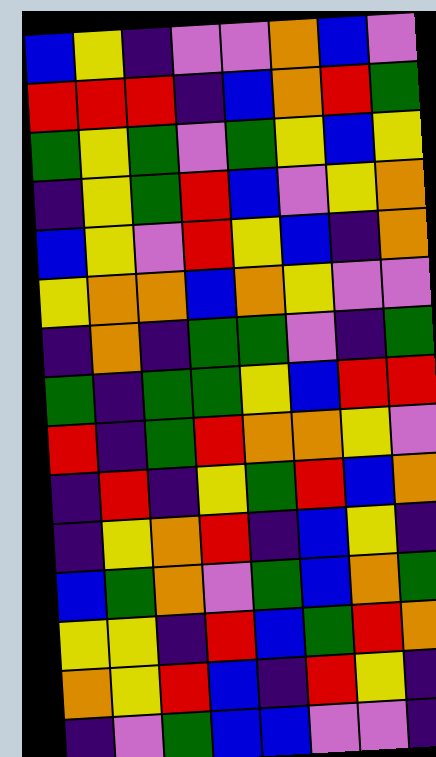[["blue", "yellow", "indigo", "violet", "violet", "orange", "blue", "violet"], ["red", "red", "red", "indigo", "blue", "orange", "red", "green"], ["green", "yellow", "green", "violet", "green", "yellow", "blue", "yellow"], ["indigo", "yellow", "green", "red", "blue", "violet", "yellow", "orange"], ["blue", "yellow", "violet", "red", "yellow", "blue", "indigo", "orange"], ["yellow", "orange", "orange", "blue", "orange", "yellow", "violet", "violet"], ["indigo", "orange", "indigo", "green", "green", "violet", "indigo", "green"], ["green", "indigo", "green", "green", "yellow", "blue", "red", "red"], ["red", "indigo", "green", "red", "orange", "orange", "yellow", "violet"], ["indigo", "red", "indigo", "yellow", "green", "red", "blue", "orange"], ["indigo", "yellow", "orange", "red", "indigo", "blue", "yellow", "indigo"], ["blue", "green", "orange", "violet", "green", "blue", "orange", "green"], ["yellow", "yellow", "indigo", "red", "blue", "green", "red", "orange"], ["orange", "yellow", "red", "blue", "indigo", "red", "yellow", "indigo"], ["indigo", "violet", "green", "blue", "blue", "violet", "violet", "indigo"]]